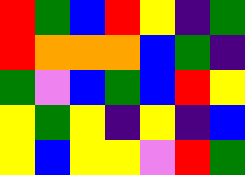[["red", "green", "blue", "red", "yellow", "indigo", "green"], ["red", "orange", "orange", "orange", "blue", "green", "indigo"], ["green", "violet", "blue", "green", "blue", "red", "yellow"], ["yellow", "green", "yellow", "indigo", "yellow", "indigo", "blue"], ["yellow", "blue", "yellow", "yellow", "violet", "red", "green"]]